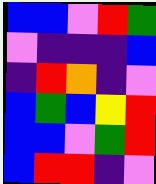[["blue", "blue", "violet", "red", "green"], ["violet", "indigo", "indigo", "indigo", "blue"], ["indigo", "red", "orange", "indigo", "violet"], ["blue", "green", "blue", "yellow", "red"], ["blue", "blue", "violet", "green", "red"], ["blue", "red", "red", "indigo", "violet"]]